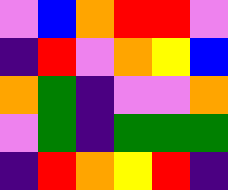[["violet", "blue", "orange", "red", "red", "violet"], ["indigo", "red", "violet", "orange", "yellow", "blue"], ["orange", "green", "indigo", "violet", "violet", "orange"], ["violet", "green", "indigo", "green", "green", "green"], ["indigo", "red", "orange", "yellow", "red", "indigo"]]